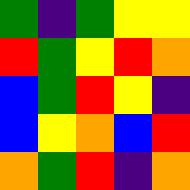[["green", "indigo", "green", "yellow", "yellow"], ["red", "green", "yellow", "red", "orange"], ["blue", "green", "red", "yellow", "indigo"], ["blue", "yellow", "orange", "blue", "red"], ["orange", "green", "red", "indigo", "orange"]]